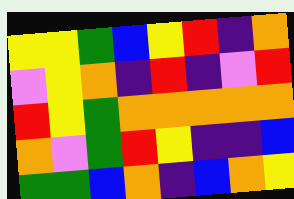[["yellow", "yellow", "green", "blue", "yellow", "red", "indigo", "orange"], ["violet", "yellow", "orange", "indigo", "red", "indigo", "violet", "red"], ["red", "yellow", "green", "orange", "orange", "orange", "orange", "orange"], ["orange", "violet", "green", "red", "yellow", "indigo", "indigo", "blue"], ["green", "green", "blue", "orange", "indigo", "blue", "orange", "yellow"]]